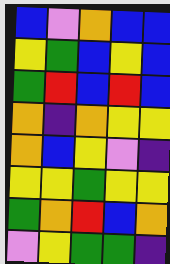[["blue", "violet", "orange", "blue", "blue"], ["yellow", "green", "blue", "yellow", "blue"], ["green", "red", "blue", "red", "blue"], ["orange", "indigo", "orange", "yellow", "yellow"], ["orange", "blue", "yellow", "violet", "indigo"], ["yellow", "yellow", "green", "yellow", "yellow"], ["green", "orange", "red", "blue", "orange"], ["violet", "yellow", "green", "green", "indigo"]]